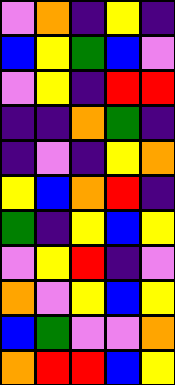[["violet", "orange", "indigo", "yellow", "indigo"], ["blue", "yellow", "green", "blue", "violet"], ["violet", "yellow", "indigo", "red", "red"], ["indigo", "indigo", "orange", "green", "indigo"], ["indigo", "violet", "indigo", "yellow", "orange"], ["yellow", "blue", "orange", "red", "indigo"], ["green", "indigo", "yellow", "blue", "yellow"], ["violet", "yellow", "red", "indigo", "violet"], ["orange", "violet", "yellow", "blue", "yellow"], ["blue", "green", "violet", "violet", "orange"], ["orange", "red", "red", "blue", "yellow"]]